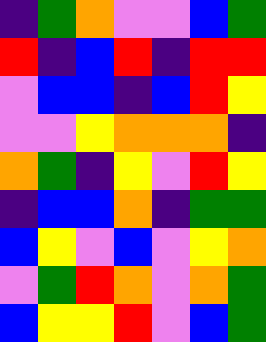[["indigo", "green", "orange", "violet", "violet", "blue", "green"], ["red", "indigo", "blue", "red", "indigo", "red", "red"], ["violet", "blue", "blue", "indigo", "blue", "red", "yellow"], ["violet", "violet", "yellow", "orange", "orange", "orange", "indigo"], ["orange", "green", "indigo", "yellow", "violet", "red", "yellow"], ["indigo", "blue", "blue", "orange", "indigo", "green", "green"], ["blue", "yellow", "violet", "blue", "violet", "yellow", "orange"], ["violet", "green", "red", "orange", "violet", "orange", "green"], ["blue", "yellow", "yellow", "red", "violet", "blue", "green"]]